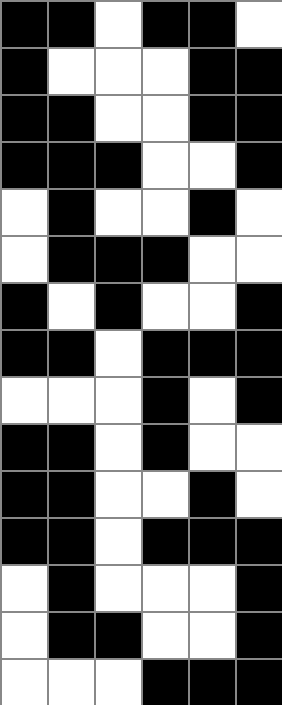[["black", "black", "white", "black", "black", "white"], ["black", "white", "white", "white", "black", "black"], ["black", "black", "white", "white", "black", "black"], ["black", "black", "black", "white", "white", "black"], ["white", "black", "white", "white", "black", "white"], ["white", "black", "black", "black", "white", "white"], ["black", "white", "black", "white", "white", "black"], ["black", "black", "white", "black", "black", "black"], ["white", "white", "white", "black", "white", "black"], ["black", "black", "white", "black", "white", "white"], ["black", "black", "white", "white", "black", "white"], ["black", "black", "white", "black", "black", "black"], ["white", "black", "white", "white", "white", "black"], ["white", "black", "black", "white", "white", "black"], ["white", "white", "white", "black", "black", "black"]]